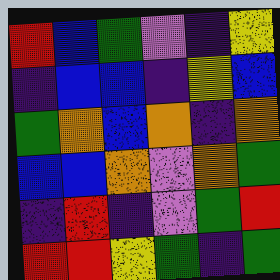[["red", "blue", "green", "violet", "indigo", "yellow"], ["indigo", "blue", "blue", "indigo", "yellow", "blue"], ["green", "orange", "blue", "orange", "indigo", "orange"], ["blue", "blue", "orange", "violet", "orange", "green"], ["indigo", "red", "indigo", "violet", "green", "red"], ["red", "red", "yellow", "green", "indigo", "green"]]